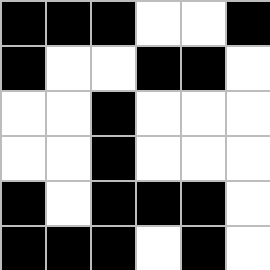[["black", "black", "black", "white", "white", "black"], ["black", "white", "white", "black", "black", "white"], ["white", "white", "black", "white", "white", "white"], ["white", "white", "black", "white", "white", "white"], ["black", "white", "black", "black", "black", "white"], ["black", "black", "black", "white", "black", "white"]]